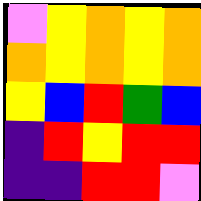[["violet", "yellow", "orange", "yellow", "orange"], ["orange", "yellow", "orange", "yellow", "orange"], ["yellow", "blue", "red", "green", "blue"], ["indigo", "red", "yellow", "red", "red"], ["indigo", "indigo", "red", "red", "violet"]]